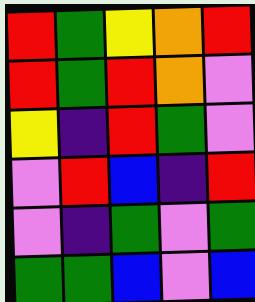[["red", "green", "yellow", "orange", "red"], ["red", "green", "red", "orange", "violet"], ["yellow", "indigo", "red", "green", "violet"], ["violet", "red", "blue", "indigo", "red"], ["violet", "indigo", "green", "violet", "green"], ["green", "green", "blue", "violet", "blue"]]